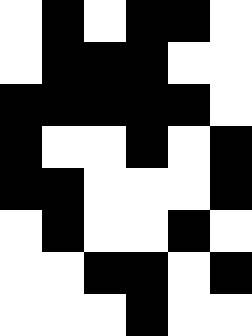[["white", "black", "white", "black", "black", "white"], ["white", "black", "black", "black", "white", "white"], ["black", "black", "black", "black", "black", "white"], ["black", "white", "white", "black", "white", "black"], ["black", "black", "white", "white", "white", "black"], ["white", "black", "white", "white", "black", "white"], ["white", "white", "black", "black", "white", "black"], ["white", "white", "white", "black", "white", "white"]]